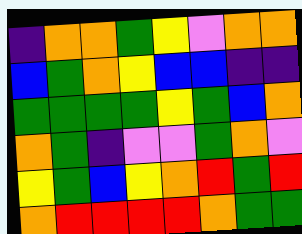[["indigo", "orange", "orange", "green", "yellow", "violet", "orange", "orange"], ["blue", "green", "orange", "yellow", "blue", "blue", "indigo", "indigo"], ["green", "green", "green", "green", "yellow", "green", "blue", "orange"], ["orange", "green", "indigo", "violet", "violet", "green", "orange", "violet"], ["yellow", "green", "blue", "yellow", "orange", "red", "green", "red"], ["orange", "red", "red", "red", "red", "orange", "green", "green"]]